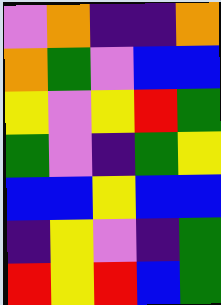[["violet", "orange", "indigo", "indigo", "orange"], ["orange", "green", "violet", "blue", "blue"], ["yellow", "violet", "yellow", "red", "green"], ["green", "violet", "indigo", "green", "yellow"], ["blue", "blue", "yellow", "blue", "blue"], ["indigo", "yellow", "violet", "indigo", "green"], ["red", "yellow", "red", "blue", "green"]]